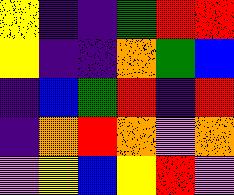[["yellow", "indigo", "indigo", "green", "red", "red"], ["yellow", "indigo", "indigo", "orange", "green", "blue"], ["indigo", "blue", "green", "red", "indigo", "red"], ["indigo", "orange", "red", "orange", "violet", "orange"], ["violet", "yellow", "blue", "yellow", "red", "violet"]]